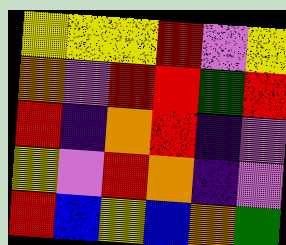[["yellow", "yellow", "yellow", "red", "violet", "yellow"], ["orange", "violet", "red", "red", "green", "red"], ["red", "indigo", "orange", "red", "indigo", "violet"], ["yellow", "violet", "red", "orange", "indigo", "violet"], ["red", "blue", "yellow", "blue", "orange", "green"]]